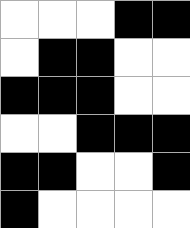[["white", "white", "white", "black", "black"], ["white", "black", "black", "white", "white"], ["black", "black", "black", "white", "white"], ["white", "white", "black", "black", "black"], ["black", "black", "white", "white", "black"], ["black", "white", "white", "white", "white"]]